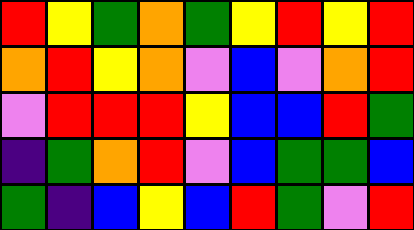[["red", "yellow", "green", "orange", "green", "yellow", "red", "yellow", "red"], ["orange", "red", "yellow", "orange", "violet", "blue", "violet", "orange", "red"], ["violet", "red", "red", "red", "yellow", "blue", "blue", "red", "green"], ["indigo", "green", "orange", "red", "violet", "blue", "green", "green", "blue"], ["green", "indigo", "blue", "yellow", "blue", "red", "green", "violet", "red"]]